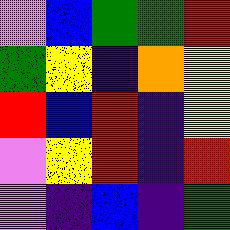[["violet", "blue", "green", "green", "red"], ["green", "yellow", "indigo", "orange", "yellow"], ["red", "blue", "red", "indigo", "yellow"], ["violet", "yellow", "red", "indigo", "red"], ["violet", "indigo", "blue", "indigo", "green"]]